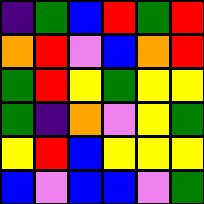[["indigo", "green", "blue", "red", "green", "red"], ["orange", "red", "violet", "blue", "orange", "red"], ["green", "red", "yellow", "green", "yellow", "yellow"], ["green", "indigo", "orange", "violet", "yellow", "green"], ["yellow", "red", "blue", "yellow", "yellow", "yellow"], ["blue", "violet", "blue", "blue", "violet", "green"]]